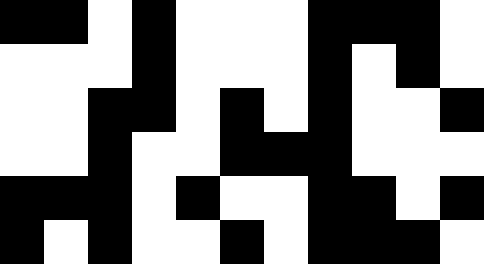[["black", "black", "white", "black", "white", "white", "white", "black", "black", "black", "white"], ["white", "white", "white", "black", "white", "white", "white", "black", "white", "black", "white"], ["white", "white", "black", "black", "white", "black", "white", "black", "white", "white", "black"], ["white", "white", "black", "white", "white", "black", "black", "black", "white", "white", "white"], ["black", "black", "black", "white", "black", "white", "white", "black", "black", "white", "black"], ["black", "white", "black", "white", "white", "black", "white", "black", "black", "black", "white"]]